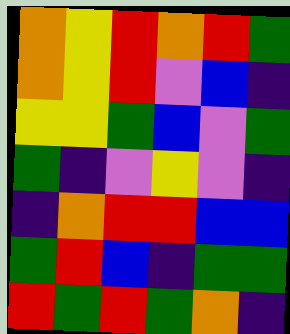[["orange", "yellow", "red", "orange", "red", "green"], ["orange", "yellow", "red", "violet", "blue", "indigo"], ["yellow", "yellow", "green", "blue", "violet", "green"], ["green", "indigo", "violet", "yellow", "violet", "indigo"], ["indigo", "orange", "red", "red", "blue", "blue"], ["green", "red", "blue", "indigo", "green", "green"], ["red", "green", "red", "green", "orange", "indigo"]]